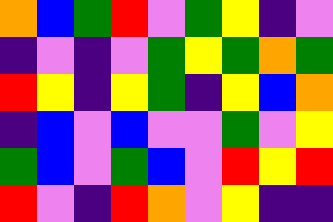[["orange", "blue", "green", "red", "violet", "green", "yellow", "indigo", "violet"], ["indigo", "violet", "indigo", "violet", "green", "yellow", "green", "orange", "green"], ["red", "yellow", "indigo", "yellow", "green", "indigo", "yellow", "blue", "orange"], ["indigo", "blue", "violet", "blue", "violet", "violet", "green", "violet", "yellow"], ["green", "blue", "violet", "green", "blue", "violet", "red", "yellow", "red"], ["red", "violet", "indigo", "red", "orange", "violet", "yellow", "indigo", "indigo"]]